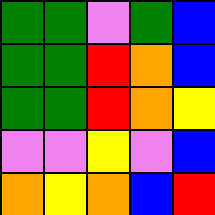[["green", "green", "violet", "green", "blue"], ["green", "green", "red", "orange", "blue"], ["green", "green", "red", "orange", "yellow"], ["violet", "violet", "yellow", "violet", "blue"], ["orange", "yellow", "orange", "blue", "red"]]